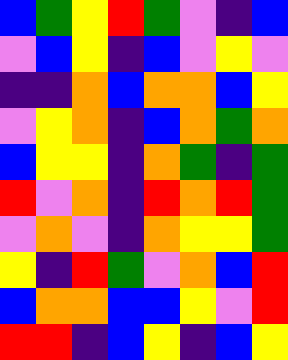[["blue", "green", "yellow", "red", "green", "violet", "indigo", "blue"], ["violet", "blue", "yellow", "indigo", "blue", "violet", "yellow", "violet"], ["indigo", "indigo", "orange", "blue", "orange", "orange", "blue", "yellow"], ["violet", "yellow", "orange", "indigo", "blue", "orange", "green", "orange"], ["blue", "yellow", "yellow", "indigo", "orange", "green", "indigo", "green"], ["red", "violet", "orange", "indigo", "red", "orange", "red", "green"], ["violet", "orange", "violet", "indigo", "orange", "yellow", "yellow", "green"], ["yellow", "indigo", "red", "green", "violet", "orange", "blue", "red"], ["blue", "orange", "orange", "blue", "blue", "yellow", "violet", "red"], ["red", "red", "indigo", "blue", "yellow", "indigo", "blue", "yellow"]]